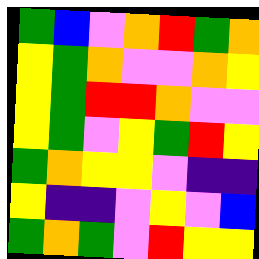[["green", "blue", "violet", "orange", "red", "green", "orange"], ["yellow", "green", "orange", "violet", "violet", "orange", "yellow"], ["yellow", "green", "red", "red", "orange", "violet", "violet"], ["yellow", "green", "violet", "yellow", "green", "red", "yellow"], ["green", "orange", "yellow", "yellow", "violet", "indigo", "indigo"], ["yellow", "indigo", "indigo", "violet", "yellow", "violet", "blue"], ["green", "orange", "green", "violet", "red", "yellow", "yellow"]]